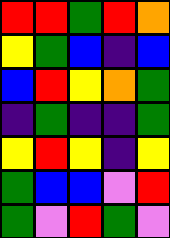[["red", "red", "green", "red", "orange"], ["yellow", "green", "blue", "indigo", "blue"], ["blue", "red", "yellow", "orange", "green"], ["indigo", "green", "indigo", "indigo", "green"], ["yellow", "red", "yellow", "indigo", "yellow"], ["green", "blue", "blue", "violet", "red"], ["green", "violet", "red", "green", "violet"]]